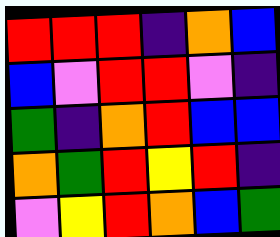[["red", "red", "red", "indigo", "orange", "blue"], ["blue", "violet", "red", "red", "violet", "indigo"], ["green", "indigo", "orange", "red", "blue", "blue"], ["orange", "green", "red", "yellow", "red", "indigo"], ["violet", "yellow", "red", "orange", "blue", "green"]]